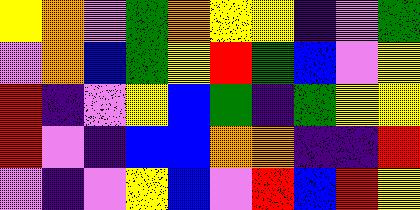[["yellow", "orange", "violet", "green", "orange", "yellow", "yellow", "indigo", "violet", "green"], ["violet", "orange", "blue", "green", "yellow", "red", "green", "blue", "violet", "yellow"], ["red", "indigo", "violet", "yellow", "blue", "green", "indigo", "green", "yellow", "yellow"], ["red", "violet", "indigo", "blue", "blue", "orange", "orange", "indigo", "indigo", "red"], ["violet", "indigo", "violet", "yellow", "blue", "violet", "red", "blue", "red", "yellow"]]